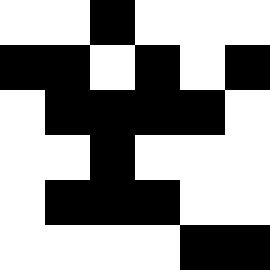[["white", "white", "black", "white", "white", "white"], ["black", "black", "white", "black", "white", "black"], ["white", "black", "black", "black", "black", "white"], ["white", "white", "black", "white", "white", "white"], ["white", "black", "black", "black", "white", "white"], ["white", "white", "white", "white", "black", "black"]]